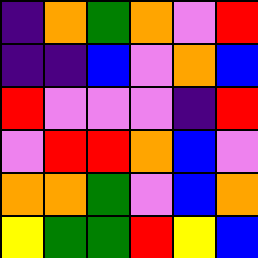[["indigo", "orange", "green", "orange", "violet", "red"], ["indigo", "indigo", "blue", "violet", "orange", "blue"], ["red", "violet", "violet", "violet", "indigo", "red"], ["violet", "red", "red", "orange", "blue", "violet"], ["orange", "orange", "green", "violet", "blue", "orange"], ["yellow", "green", "green", "red", "yellow", "blue"]]